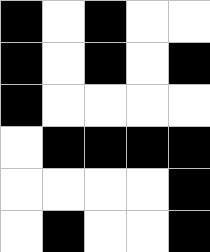[["black", "white", "black", "white", "white"], ["black", "white", "black", "white", "black"], ["black", "white", "white", "white", "white"], ["white", "black", "black", "black", "black"], ["white", "white", "white", "white", "black"], ["white", "black", "white", "white", "black"]]